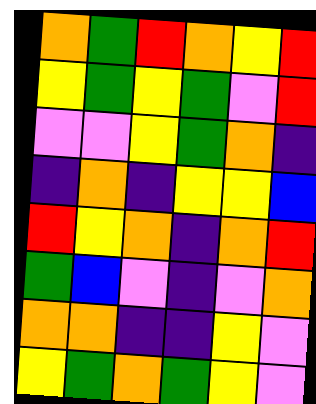[["orange", "green", "red", "orange", "yellow", "red"], ["yellow", "green", "yellow", "green", "violet", "red"], ["violet", "violet", "yellow", "green", "orange", "indigo"], ["indigo", "orange", "indigo", "yellow", "yellow", "blue"], ["red", "yellow", "orange", "indigo", "orange", "red"], ["green", "blue", "violet", "indigo", "violet", "orange"], ["orange", "orange", "indigo", "indigo", "yellow", "violet"], ["yellow", "green", "orange", "green", "yellow", "violet"]]